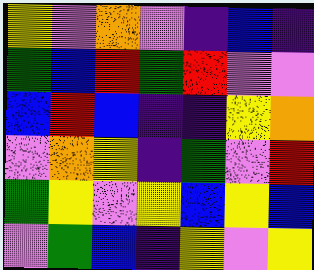[["yellow", "violet", "orange", "violet", "indigo", "blue", "indigo"], ["green", "blue", "red", "green", "red", "violet", "violet"], ["blue", "red", "blue", "indigo", "indigo", "yellow", "orange"], ["violet", "orange", "yellow", "indigo", "green", "violet", "red"], ["green", "yellow", "violet", "yellow", "blue", "yellow", "blue"], ["violet", "green", "blue", "indigo", "yellow", "violet", "yellow"]]